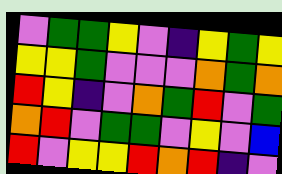[["violet", "green", "green", "yellow", "violet", "indigo", "yellow", "green", "yellow"], ["yellow", "yellow", "green", "violet", "violet", "violet", "orange", "green", "orange"], ["red", "yellow", "indigo", "violet", "orange", "green", "red", "violet", "green"], ["orange", "red", "violet", "green", "green", "violet", "yellow", "violet", "blue"], ["red", "violet", "yellow", "yellow", "red", "orange", "red", "indigo", "violet"]]